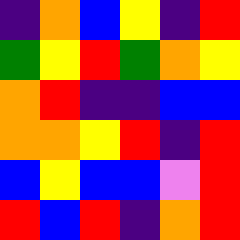[["indigo", "orange", "blue", "yellow", "indigo", "red"], ["green", "yellow", "red", "green", "orange", "yellow"], ["orange", "red", "indigo", "indigo", "blue", "blue"], ["orange", "orange", "yellow", "red", "indigo", "red"], ["blue", "yellow", "blue", "blue", "violet", "red"], ["red", "blue", "red", "indigo", "orange", "red"]]